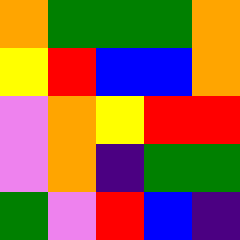[["orange", "green", "green", "green", "orange"], ["yellow", "red", "blue", "blue", "orange"], ["violet", "orange", "yellow", "red", "red"], ["violet", "orange", "indigo", "green", "green"], ["green", "violet", "red", "blue", "indigo"]]